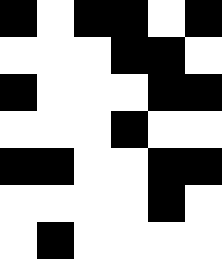[["black", "white", "black", "black", "white", "black"], ["white", "white", "white", "black", "black", "white"], ["black", "white", "white", "white", "black", "black"], ["white", "white", "white", "black", "white", "white"], ["black", "black", "white", "white", "black", "black"], ["white", "white", "white", "white", "black", "white"], ["white", "black", "white", "white", "white", "white"]]